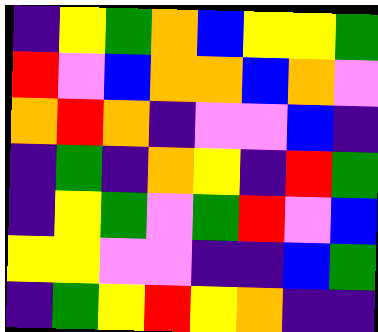[["indigo", "yellow", "green", "orange", "blue", "yellow", "yellow", "green"], ["red", "violet", "blue", "orange", "orange", "blue", "orange", "violet"], ["orange", "red", "orange", "indigo", "violet", "violet", "blue", "indigo"], ["indigo", "green", "indigo", "orange", "yellow", "indigo", "red", "green"], ["indigo", "yellow", "green", "violet", "green", "red", "violet", "blue"], ["yellow", "yellow", "violet", "violet", "indigo", "indigo", "blue", "green"], ["indigo", "green", "yellow", "red", "yellow", "orange", "indigo", "indigo"]]